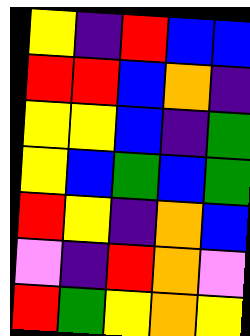[["yellow", "indigo", "red", "blue", "blue"], ["red", "red", "blue", "orange", "indigo"], ["yellow", "yellow", "blue", "indigo", "green"], ["yellow", "blue", "green", "blue", "green"], ["red", "yellow", "indigo", "orange", "blue"], ["violet", "indigo", "red", "orange", "violet"], ["red", "green", "yellow", "orange", "yellow"]]